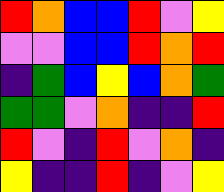[["red", "orange", "blue", "blue", "red", "violet", "yellow"], ["violet", "violet", "blue", "blue", "red", "orange", "red"], ["indigo", "green", "blue", "yellow", "blue", "orange", "green"], ["green", "green", "violet", "orange", "indigo", "indigo", "red"], ["red", "violet", "indigo", "red", "violet", "orange", "indigo"], ["yellow", "indigo", "indigo", "red", "indigo", "violet", "yellow"]]